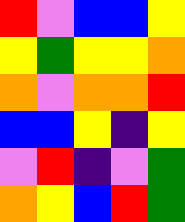[["red", "violet", "blue", "blue", "yellow"], ["yellow", "green", "yellow", "yellow", "orange"], ["orange", "violet", "orange", "orange", "red"], ["blue", "blue", "yellow", "indigo", "yellow"], ["violet", "red", "indigo", "violet", "green"], ["orange", "yellow", "blue", "red", "green"]]